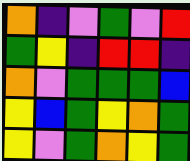[["orange", "indigo", "violet", "green", "violet", "red"], ["green", "yellow", "indigo", "red", "red", "indigo"], ["orange", "violet", "green", "green", "green", "blue"], ["yellow", "blue", "green", "yellow", "orange", "green"], ["yellow", "violet", "green", "orange", "yellow", "green"]]